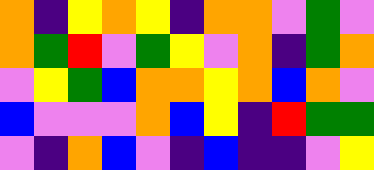[["orange", "indigo", "yellow", "orange", "yellow", "indigo", "orange", "orange", "violet", "green", "violet"], ["orange", "green", "red", "violet", "green", "yellow", "violet", "orange", "indigo", "green", "orange"], ["violet", "yellow", "green", "blue", "orange", "orange", "yellow", "orange", "blue", "orange", "violet"], ["blue", "violet", "violet", "violet", "orange", "blue", "yellow", "indigo", "red", "green", "green"], ["violet", "indigo", "orange", "blue", "violet", "indigo", "blue", "indigo", "indigo", "violet", "yellow"]]